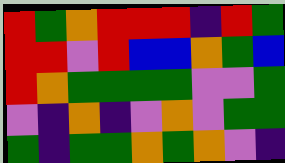[["red", "green", "orange", "red", "red", "red", "indigo", "red", "green"], ["red", "red", "violet", "red", "blue", "blue", "orange", "green", "blue"], ["red", "orange", "green", "green", "green", "green", "violet", "violet", "green"], ["violet", "indigo", "orange", "indigo", "violet", "orange", "violet", "green", "green"], ["green", "indigo", "green", "green", "orange", "green", "orange", "violet", "indigo"]]